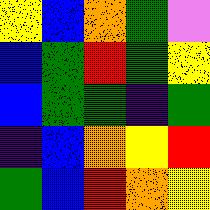[["yellow", "blue", "orange", "green", "violet"], ["blue", "green", "red", "green", "yellow"], ["blue", "green", "green", "indigo", "green"], ["indigo", "blue", "orange", "yellow", "red"], ["green", "blue", "red", "orange", "yellow"]]